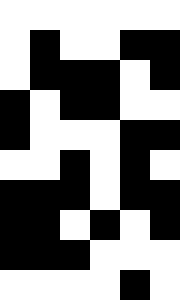[["white", "white", "white", "white", "white", "white"], ["white", "black", "white", "white", "black", "black"], ["white", "black", "black", "black", "white", "black"], ["black", "white", "black", "black", "white", "white"], ["black", "white", "white", "white", "black", "black"], ["white", "white", "black", "white", "black", "white"], ["black", "black", "black", "white", "black", "black"], ["black", "black", "white", "black", "white", "black"], ["black", "black", "black", "white", "white", "white"], ["white", "white", "white", "white", "black", "white"]]